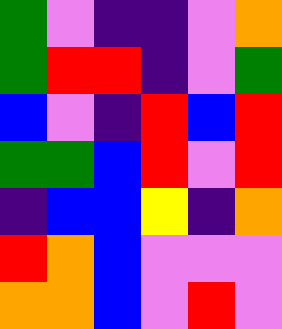[["green", "violet", "indigo", "indigo", "violet", "orange"], ["green", "red", "red", "indigo", "violet", "green"], ["blue", "violet", "indigo", "red", "blue", "red"], ["green", "green", "blue", "red", "violet", "red"], ["indigo", "blue", "blue", "yellow", "indigo", "orange"], ["red", "orange", "blue", "violet", "violet", "violet"], ["orange", "orange", "blue", "violet", "red", "violet"]]